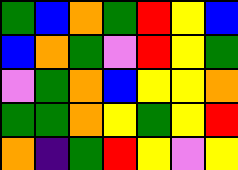[["green", "blue", "orange", "green", "red", "yellow", "blue"], ["blue", "orange", "green", "violet", "red", "yellow", "green"], ["violet", "green", "orange", "blue", "yellow", "yellow", "orange"], ["green", "green", "orange", "yellow", "green", "yellow", "red"], ["orange", "indigo", "green", "red", "yellow", "violet", "yellow"]]